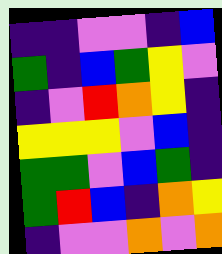[["indigo", "indigo", "violet", "violet", "indigo", "blue"], ["green", "indigo", "blue", "green", "yellow", "violet"], ["indigo", "violet", "red", "orange", "yellow", "indigo"], ["yellow", "yellow", "yellow", "violet", "blue", "indigo"], ["green", "green", "violet", "blue", "green", "indigo"], ["green", "red", "blue", "indigo", "orange", "yellow"], ["indigo", "violet", "violet", "orange", "violet", "orange"]]